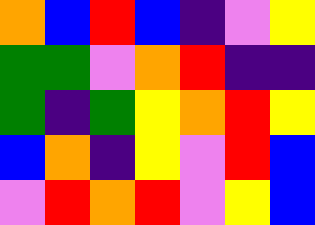[["orange", "blue", "red", "blue", "indigo", "violet", "yellow"], ["green", "green", "violet", "orange", "red", "indigo", "indigo"], ["green", "indigo", "green", "yellow", "orange", "red", "yellow"], ["blue", "orange", "indigo", "yellow", "violet", "red", "blue"], ["violet", "red", "orange", "red", "violet", "yellow", "blue"]]